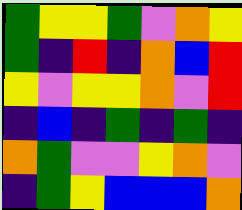[["green", "yellow", "yellow", "green", "violet", "orange", "yellow"], ["green", "indigo", "red", "indigo", "orange", "blue", "red"], ["yellow", "violet", "yellow", "yellow", "orange", "violet", "red"], ["indigo", "blue", "indigo", "green", "indigo", "green", "indigo"], ["orange", "green", "violet", "violet", "yellow", "orange", "violet"], ["indigo", "green", "yellow", "blue", "blue", "blue", "orange"]]